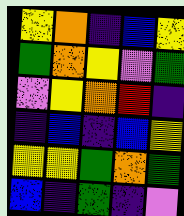[["yellow", "orange", "indigo", "blue", "yellow"], ["green", "orange", "yellow", "violet", "green"], ["violet", "yellow", "orange", "red", "indigo"], ["indigo", "blue", "indigo", "blue", "yellow"], ["yellow", "yellow", "green", "orange", "green"], ["blue", "indigo", "green", "indigo", "violet"]]